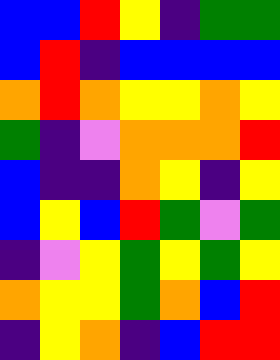[["blue", "blue", "red", "yellow", "indigo", "green", "green"], ["blue", "red", "indigo", "blue", "blue", "blue", "blue"], ["orange", "red", "orange", "yellow", "yellow", "orange", "yellow"], ["green", "indigo", "violet", "orange", "orange", "orange", "red"], ["blue", "indigo", "indigo", "orange", "yellow", "indigo", "yellow"], ["blue", "yellow", "blue", "red", "green", "violet", "green"], ["indigo", "violet", "yellow", "green", "yellow", "green", "yellow"], ["orange", "yellow", "yellow", "green", "orange", "blue", "red"], ["indigo", "yellow", "orange", "indigo", "blue", "red", "red"]]